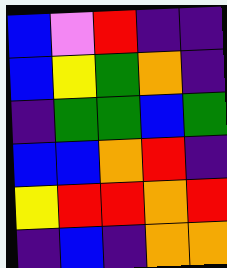[["blue", "violet", "red", "indigo", "indigo"], ["blue", "yellow", "green", "orange", "indigo"], ["indigo", "green", "green", "blue", "green"], ["blue", "blue", "orange", "red", "indigo"], ["yellow", "red", "red", "orange", "red"], ["indigo", "blue", "indigo", "orange", "orange"]]